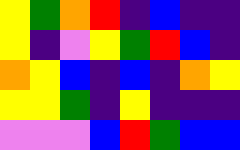[["yellow", "green", "orange", "red", "indigo", "blue", "indigo", "indigo"], ["yellow", "indigo", "violet", "yellow", "green", "red", "blue", "indigo"], ["orange", "yellow", "blue", "indigo", "blue", "indigo", "orange", "yellow"], ["yellow", "yellow", "green", "indigo", "yellow", "indigo", "indigo", "indigo"], ["violet", "violet", "violet", "blue", "red", "green", "blue", "blue"]]